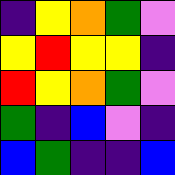[["indigo", "yellow", "orange", "green", "violet"], ["yellow", "red", "yellow", "yellow", "indigo"], ["red", "yellow", "orange", "green", "violet"], ["green", "indigo", "blue", "violet", "indigo"], ["blue", "green", "indigo", "indigo", "blue"]]